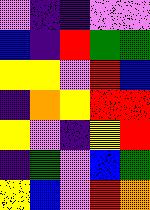[["violet", "indigo", "indigo", "violet", "violet"], ["blue", "indigo", "red", "green", "green"], ["yellow", "yellow", "violet", "red", "blue"], ["indigo", "orange", "yellow", "red", "red"], ["yellow", "violet", "indigo", "yellow", "red"], ["indigo", "green", "violet", "blue", "green"], ["yellow", "blue", "violet", "red", "orange"]]